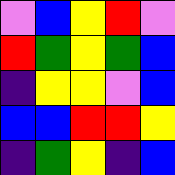[["violet", "blue", "yellow", "red", "violet"], ["red", "green", "yellow", "green", "blue"], ["indigo", "yellow", "yellow", "violet", "blue"], ["blue", "blue", "red", "red", "yellow"], ["indigo", "green", "yellow", "indigo", "blue"]]